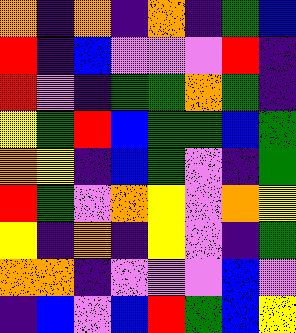[["orange", "indigo", "orange", "indigo", "orange", "indigo", "green", "blue"], ["red", "indigo", "blue", "violet", "violet", "violet", "red", "indigo"], ["red", "violet", "indigo", "green", "green", "orange", "green", "indigo"], ["yellow", "green", "red", "blue", "green", "green", "blue", "green"], ["orange", "yellow", "indigo", "blue", "green", "violet", "indigo", "green"], ["red", "green", "violet", "orange", "yellow", "violet", "orange", "yellow"], ["yellow", "indigo", "orange", "indigo", "yellow", "violet", "indigo", "green"], ["orange", "orange", "indigo", "violet", "violet", "violet", "blue", "violet"], ["indigo", "blue", "violet", "blue", "red", "green", "blue", "yellow"]]